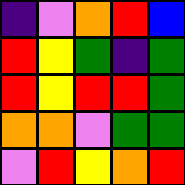[["indigo", "violet", "orange", "red", "blue"], ["red", "yellow", "green", "indigo", "green"], ["red", "yellow", "red", "red", "green"], ["orange", "orange", "violet", "green", "green"], ["violet", "red", "yellow", "orange", "red"]]